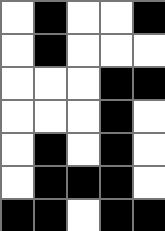[["white", "black", "white", "white", "black"], ["white", "black", "white", "white", "white"], ["white", "white", "white", "black", "black"], ["white", "white", "white", "black", "white"], ["white", "black", "white", "black", "white"], ["white", "black", "black", "black", "white"], ["black", "black", "white", "black", "black"]]